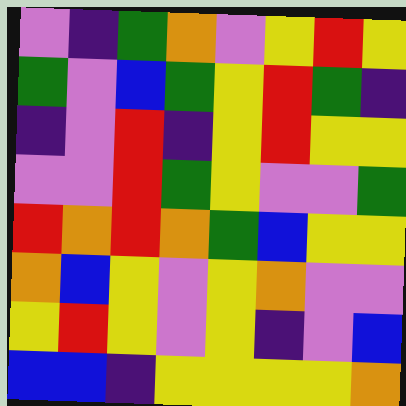[["violet", "indigo", "green", "orange", "violet", "yellow", "red", "yellow"], ["green", "violet", "blue", "green", "yellow", "red", "green", "indigo"], ["indigo", "violet", "red", "indigo", "yellow", "red", "yellow", "yellow"], ["violet", "violet", "red", "green", "yellow", "violet", "violet", "green"], ["red", "orange", "red", "orange", "green", "blue", "yellow", "yellow"], ["orange", "blue", "yellow", "violet", "yellow", "orange", "violet", "violet"], ["yellow", "red", "yellow", "violet", "yellow", "indigo", "violet", "blue"], ["blue", "blue", "indigo", "yellow", "yellow", "yellow", "yellow", "orange"]]